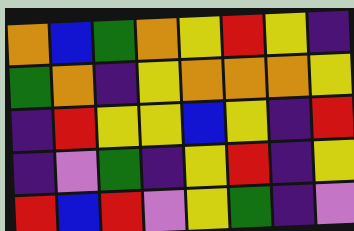[["orange", "blue", "green", "orange", "yellow", "red", "yellow", "indigo"], ["green", "orange", "indigo", "yellow", "orange", "orange", "orange", "yellow"], ["indigo", "red", "yellow", "yellow", "blue", "yellow", "indigo", "red"], ["indigo", "violet", "green", "indigo", "yellow", "red", "indigo", "yellow"], ["red", "blue", "red", "violet", "yellow", "green", "indigo", "violet"]]